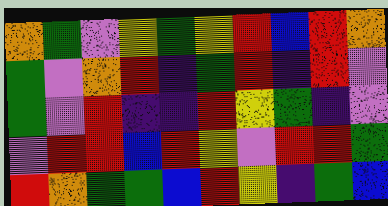[["orange", "green", "violet", "yellow", "green", "yellow", "red", "blue", "red", "orange"], ["green", "violet", "orange", "red", "indigo", "green", "red", "indigo", "red", "violet"], ["green", "violet", "red", "indigo", "indigo", "red", "yellow", "green", "indigo", "violet"], ["violet", "red", "red", "blue", "red", "yellow", "violet", "red", "red", "green"], ["red", "orange", "green", "green", "blue", "red", "yellow", "indigo", "green", "blue"]]